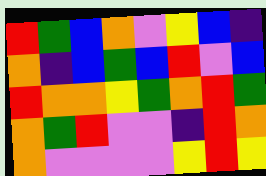[["red", "green", "blue", "orange", "violet", "yellow", "blue", "indigo"], ["orange", "indigo", "blue", "green", "blue", "red", "violet", "blue"], ["red", "orange", "orange", "yellow", "green", "orange", "red", "green"], ["orange", "green", "red", "violet", "violet", "indigo", "red", "orange"], ["orange", "violet", "violet", "violet", "violet", "yellow", "red", "yellow"]]